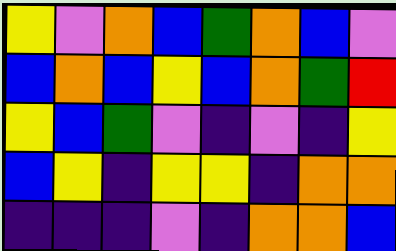[["yellow", "violet", "orange", "blue", "green", "orange", "blue", "violet"], ["blue", "orange", "blue", "yellow", "blue", "orange", "green", "red"], ["yellow", "blue", "green", "violet", "indigo", "violet", "indigo", "yellow"], ["blue", "yellow", "indigo", "yellow", "yellow", "indigo", "orange", "orange"], ["indigo", "indigo", "indigo", "violet", "indigo", "orange", "orange", "blue"]]